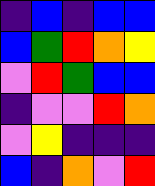[["indigo", "blue", "indigo", "blue", "blue"], ["blue", "green", "red", "orange", "yellow"], ["violet", "red", "green", "blue", "blue"], ["indigo", "violet", "violet", "red", "orange"], ["violet", "yellow", "indigo", "indigo", "indigo"], ["blue", "indigo", "orange", "violet", "red"]]